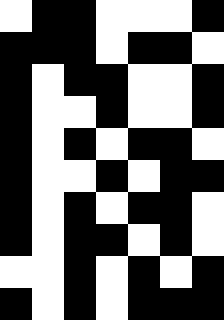[["white", "black", "black", "white", "white", "white", "black"], ["black", "black", "black", "white", "black", "black", "white"], ["black", "white", "black", "black", "white", "white", "black"], ["black", "white", "white", "black", "white", "white", "black"], ["black", "white", "black", "white", "black", "black", "white"], ["black", "white", "white", "black", "white", "black", "black"], ["black", "white", "black", "white", "black", "black", "white"], ["black", "white", "black", "black", "white", "black", "white"], ["white", "white", "black", "white", "black", "white", "black"], ["black", "white", "black", "white", "black", "black", "black"]]